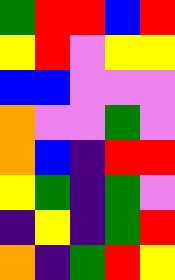[["green", "red", "red", "blue", "red"], ["yellow", "red", "violet", "yellow", "yellow"], ["blue", "blue", "violet", "violet", "violet"], ["orange", "violet", "violet", "green", "violet"], ["orange", "blue", "indigo", "red", "red"], ["yellow", "green", "indigo", "green", "violet"], ["indigo", "yellow", "indigo", "green", "red"], ["orange", "indigo", "green", "red", "yellow"]]